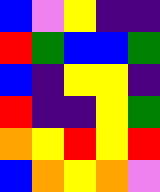[["blue", "violet", "yellow", "indigo", "indigo"], ["red", "green", "blue", "blue", "green"], ["blue", "indigo", "yellow", "yellow", "indigo"], ["red", "indigo", "indigo", "yellow", "green"], ["orange", "yellow", "red", "yellow", "red"], ["blue", "orange", "yellow", "orange", "violet"]]